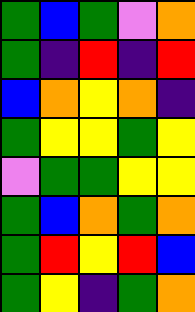[["green", "blue", "green", "violet", "orange"], ["green", "indigo", "red", "indigo", "red"], ["blue", "orange", "yellow", "orange", "indigo"], ["green", "yellow", "yellow", "green", "yellow"], ["violet", "green", "green", "yellow", "yellow"], ["green", "blue", "orange", "green", "orange"], ["green", "red", "yellow", "red", "blue"], ["green", "yellow", "indigo", "green", "orange"]]